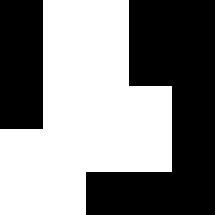[["black", "white", "white", "black", "black"], ["black", "white", "white", "black", "black"], ["black", "white", "white", "white", "black"], ["white", "white", "white", "white", "black"], ["white", "white", "black", "black", "black"]]